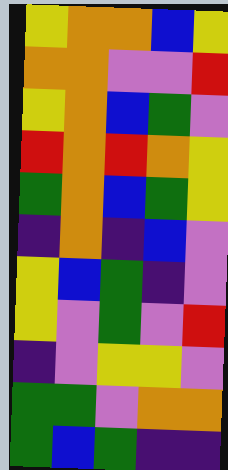[["yellow", "orange", "orange", "blue", "yellow"], ["orange", "orange", "violet", "violet", "red"], ["yellow", "orange", "blue", "green", "violet"], ["red", "orange", "red", "orange", "yellow"], ["green", "orange", "blue", "green", "yellow"], ["indigo", "orange", "indigo", "blue", "violet"], ["yellow", "blue", "green", "indigo", "violet"], ["yellow", "violet", "green", "violet", "red"], ["indigo", "violet", "yellow", "yellow", "violet"], ["green", "green", "violet", "orange", "orange"], ["green", "blue", "green", "indigo", "indigo"]]